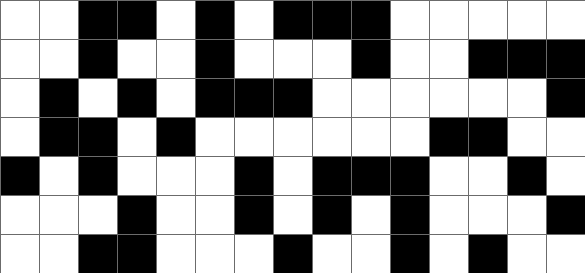[["white", "white", "black", "black", "white", "black", "white", "black", "black", "black", "white", "white", "white", "white", "white"], ["white", "white", "black", "white", "white", "black", "white", "white", "white", "black", "white", "white", "black", "black", "black"], ["white", "black", "white", "black", "white", "black", "black", "black", "white", "white", "white", "white", "white", "white", "black"], ["white", "black", "black", "white", "black", "white", "white", "white", "white", "white", "white", "black", "black", "white", "white"], ["black", "white", "black", "white", "white", "white", "black", "white", "black", "black", "black", "white", "white", "black", "white"], ["white", "white", "white", "black", "white", "white", "black", "white", "black", "white", "black", "white", "white", "white", "black"], ["white", "white", "black", "black", "white", "white", "white", "black", "white", "white", "black", "white", "black", "white", "white"]]